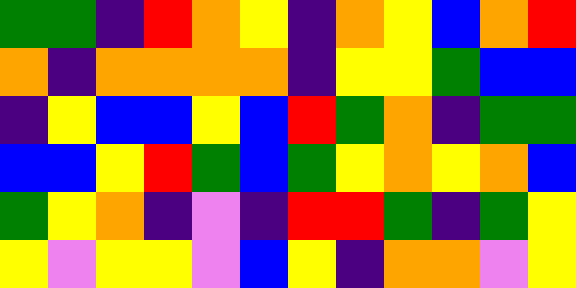[["green", "green", "indigo", "red", "orange", "yellow", "indigo", "orange", "yellow", "blue", "orange", "red"], ["orange", "indigo", "orange", "orange", "orange", "orange", "indigo", "yellow", "yellow", "green", "blue", "blue"], ["indigo", "yellow", "blue", "blue", "yellow", "blue", "red", "green", "orange", "indigo", "green", "green"], ["blue", "blue", "yellow", "red", "green", "blue", "green", "yellow", "orange", "yellow", "orange", "blue"], ["green", "yellow", "orange", "indigo", "violet", "indigo", "red", "red", "green", "indigo", "green", "yellow"], ["yellow", "violet", "yellow", "yellow", "violet", "blue", "yellow", "indigo", "orange", "orange", "violet", "yellow"]]